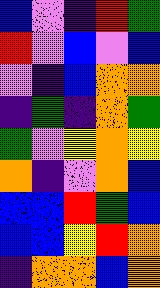[["blue", "violet", "indigo", "red", "green"], ["red", "violet", "blue", "violet", "blue"], ["violet", "indigo", "blue", "orange", "orange"], ["indigo", "green", "indigo", "orange", "green"], ["green", "violet", "yellow", "orange", "yellow"], ["orange", "indigo", "violet", "orange", "blue"], ["blue", "blue", "red", "green", "blue"], ["blue", "blue", "yellow", "red", "orange"], ["indigo", "orange", "orange", "blue", "orange"]]